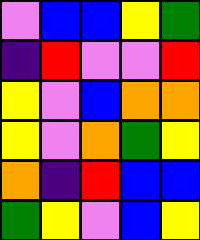[["violet", "blue", "blue", "yellow", "green"], ["indigo", "red", "violet", "violet", "red"], ["yellow", "violet", "blue", "orange", "orange"], ["yellow", "violet", "orange", "green", "yellow"], ["orange", "indigo", "red", "blue", "blue"], ["green", "yellow", "violet", "blue", "yellow"]]